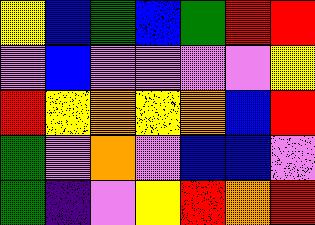[["yellow", "blue", "green", "blue", "green", "red", "red"], ["violet", "blue", "violet", "violet", "violet", "violet", "yellow"], ["red", "yellow", "orange", "yellow", "orange", "blue", "red"], ["green", "violet", "orange", "violet", "blue", "blue", "violet"], ["green", "indigo", "violet", "yellow", "red", "orange", "red"]]